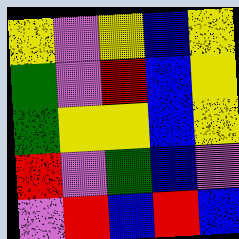[["yellow", "violet", "yellow", "blue", "yellow"], ["green", "violet", "red", "blue", "yellow"], ["green", "yellow", "yellow", "blue", "yellow"], ["red", "violet", "green", "blue", "violet"], ["violet", "red", "blue", "red", "blue"]]